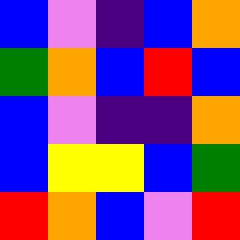[["blue", "violet", "indigo", "blue", "orange"], ["green", "orange", "blue", "red", "blue"], ["blue", "violet", "indigo", "indigo", "orange"], ["blue", "yellow", "yellow", "blue", "green"], ["red", "orange", "blue", "violet", "red"]]